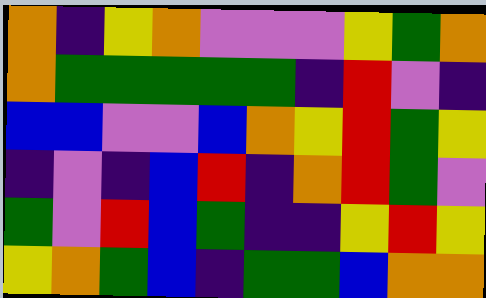[["orange", "indigo", "yellow", "orange", "violet", "violet", "violet", "yellow", "green", "orange"], ["orange", "green", "green", "green", "green", "green", "indigo", "red", "violet", "indigo"], ["blue", "blue", "violet", "violet", "blue", "orange", "yellow", "red", "green", "yellow"], ["indigo", "violet", "indigo", "blue", "red", "indigo", "orange", "red", "green", "violet"], ["green", "violet", "red", "blue", "green", "indigo", "indigo", "yellow", "red", "yellow"], ["yellow", "orange", "green", "blue", "indigo", "green", "green", "blue", "orange", "orange"]]